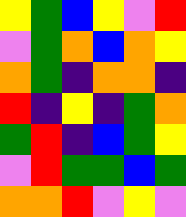[["yellow", "green", "blue", "yellow", "violet", "red"], ["violet", "green", "orange", "blue", "orange", "yellow"], ["orange", "green", "indigo", "orange", "orange", "indigo"], ["red", "indigo", "yellow", "indigo", "green", "orange"], ["green", "red", "indigo", "blue", "green", "yellow"], ["violet", "red", "green", "green", "blue", "green"], ["orange", "orange", "red", "violet", "yellow", "violet"]]